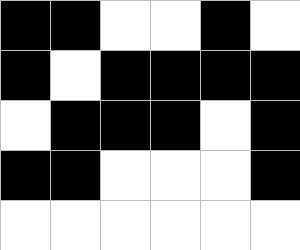[["black", "black", "white", "white", "black", "white"], ["black", "white", "black", "black", "black", "black"], ["white", "black", "black", "black", "white", "black"], ["black", "black", "white", "white", "white", "black"], ["white", "white", "white", "white", "white", "white"]]